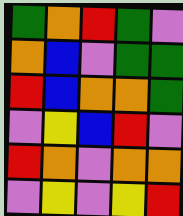[["green", "orange", "red", "green", "violet"], ["orange", "blue", "violet", "green", "green"], ["red", "blue", "orange", "orange", "green"], ["violet", "yellow", "blue", "red", "violet"], ["red", "orange", "violet", "orange", "orange"], ["violet", "yellow", "violet", "yellow", "red"]]